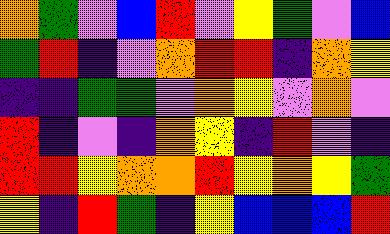[["orange", "green", "violet", "blue", "red", "violet", "yellow", "green", "violet", "blue"], ["green", "red", "indigo", "violet", "orange", "red", "red", "indigo", "orange", "yellow"], ["indigo", "indigo", "green", "green", "violet", "orange", "yellow", "violet", "orange", "violet"], ["red", "indigo", "violet", "indigo", "orange", "yellow", "indigo", "red", "violet", "indigo"], ["red", "red", "yellow", "orange", "orange", "red", "yellow", "orange", "yellow", "green"], ["yellow", "indigo", "red", "green", "indigo", "yellow", "blue", "blue", "blue", "red"]]